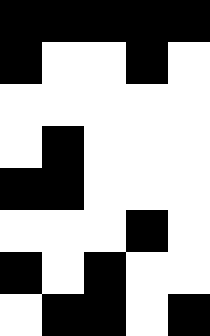[["black", "black", "black", "black", "black"], ["black", "white", "white", "black", "white"], ["white", "white", "white", "white", "white"], ["white", "black", "white", "white", "white"], ["black", "black", "white", "white", "white"], ["white", "white", "white", "black", "white"], ["black", "white", "black", "white", "white"], ["white", "black", "black", "white", "black"]]